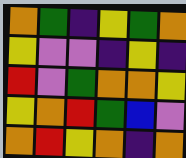[["orange", "green", "indigo", "yellow", "green", "orange"], ["yellow", "violet", "violet", "indigo", "yellow", "indigo"], ["red", "violet", "green", "orange", "orange", "yellow"], ["yellow", "orange", "red", "green", "blue", "violet"], ["orange", "red", "yellow", "orange", "indigo", "orange"]]